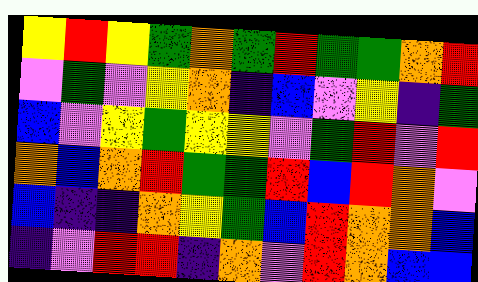[["yellow", "red", "yellow", "green", "orange", "green", "red", "green", "green", "orange", "red"], ["violet", "green", "violet", "yellow", "orange", "indigo", "blue", "violet", "yellow", "indigo", "green"], ["blue", "violet", "yellow", "green", "yellow", "yellow", "violet", "green", "red", "violet", "red"], ["orange", "blue", "orange", "red", "green", "green", "red", "blue", "red", "orange", "violet"], ["blue", "indigo", "indigo", "orange", "yellow", "green", "blue", "red", "orange", "orange", "blue"], ["indigo", "violet", "red", "red", "indigo", "orange", "violet", "red", "orange", "blue", "blue"]]